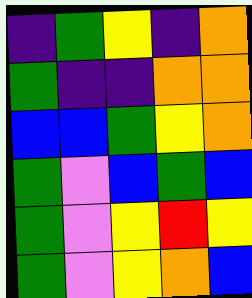[["indigo", "green", "yellow", "indigo", "orange"], ["green", "indigo", "indigo", "orange", "orange"], ["blue", "blue", "green", "yellow", "orange"], ["green", "violet", "blue", "green", "blue"], ["green", "violet", "yellow", "red", "yellow"], ["green", "violet", "yellow", "orange", "blue"]]